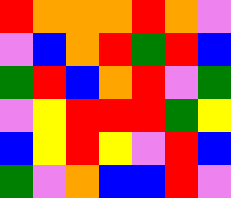[["red", "orange", "orange", "orange", "red", "orange", "violet"], ["violet", "blue", "orange", "red", "green", "red", "blue"], ["green", "red", "blue", "orange", "red", "violet", "green"], ["violet", "yellow", "red", "red", "red", "green", "yellow"], ["blue", "yellow", "red", "yellow", "violet", "red", "blue"], ["green", "violet", "orange", "blue", "blue", "red", "violet"]]